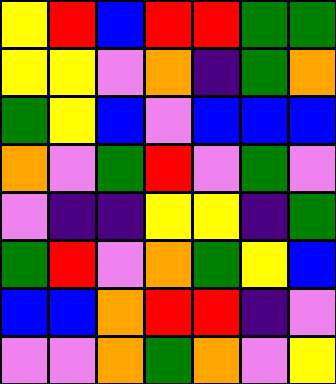[["yellow", "red", "blue", "red", "red", "green", "green"], ["yellow", "yellow", "violet", "orange", "indigo", "green", "orange"], ["green", "yellow", "blue", "violet", "blue", "blue", "blue"], ["orange", "violet", "green", "red", "violet", "green", "violet"], ["violet", "indigo", "indigo", "yellow", "yellow", "indigo", "green"], ["green", "red", "violet", "orange", "green", "yellow", "blue"], ["blue", "blue", "orange", "red", "red", "indigo", "violet"], ["violet", "violet", "orange", "green", "orange", "violet", "yellow"]]